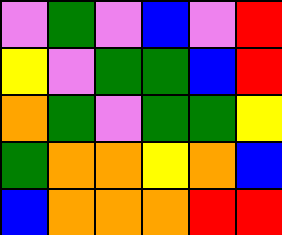[["violet", "green", "violet", "blue", "violet", "red"], ["yellow", "violet", "green", "green", "blue", "red"], ["orange", "green", "violet", "green", "green", "yellow"], ["green", "orange", "orange", "yellow", "orange", "blue"], ["blue", "orange", "orange", "orange", "red", "red"]]